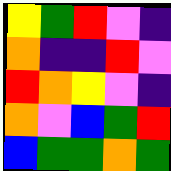[["yellow", "green", "red", "violet", "indigo"], ["orange", "indigo", "indigo", "red", "violet"], ["red", "orange", "yellow", "violet", "indigo"], ["orange", "violet", "blue", "green", "red"], ["blue", "green", "green", "orange", "green"]]